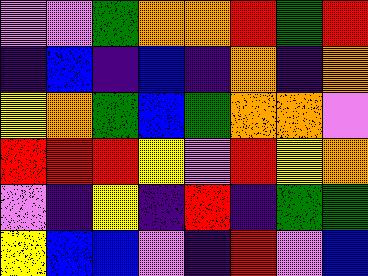[["violet", "violet", "green", "orange", "orange", "red", "green", "red"], ["indigo", "blue", "indigo", "blue", "indigo", "orange", "indigo", "orange"], ["yellow", "orange", "green", "blue", "green", "orange", "orange", "violet"], ["red", "red", "red", "yellow", "violet", "red", "yellow", "orange"], ["violet", "indigo", "yellow", "indigo", "red", "indigo", "green", "green"], ["yellow", "blue", "blue", "violet", "indigo", "red", "violet", "blue"]]